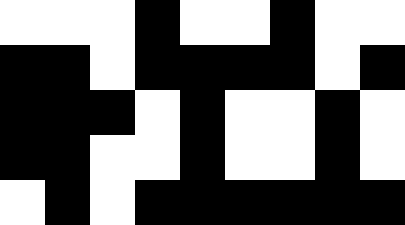[["white", "white", "white", "black", "white", "white", "black", "white", "white"], ["black", "black", "white", "black", "black", "black", "black", "white", "black"], ["black", "black", "black", "white", "black", "white", "white", "black", "white"], ["black", "black", "white", "white", "black", "white", "white", "black", "white"], ["white", "black", "white", "black", "black", "black", "black", "black", "black"]]